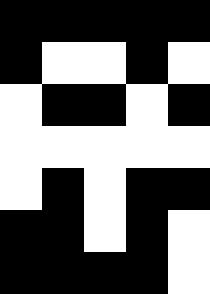[["black", "black", "black", "black", "black"], ["black", "white", "white", "black", "white"], ["white", "black", "black", "white", "black"], ["white", "white", "white", "white", "white"], ["white", "black", "white", "black", "black"], ["black", "black", "white", "black", "white"], ["black", "black", "black", "black", "white"]]